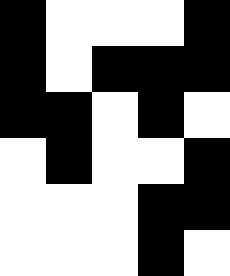[["black", "white", "white", "white", "black"], ["black", "white", "black", "black", "black"], ["black", "black", "white", "black", "white"], ["white", "black", "white", "white", "black"], ["white", "white", "white", "black", "black"], ["white", "white", "white", "black", "white"]]